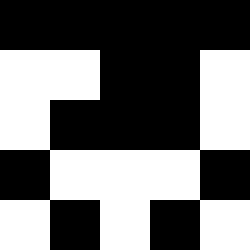[["black", "black", "black", "black", "black"], ["white", "white", "black", "black", "white"], ["white", "black", "black", "black", "white"], ["black", "white", "white", "white", "black"], ["white", "black", "white", "black", "white"]]